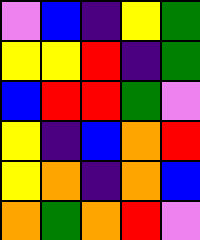[["violet", "blue", "indigo", "yellow", "green"], ["yellow", "yellow", "red", "indigo", "green"], ["blue", "red", "red", "green", "violet"], ["yellow", "indigo", "blue", "orange", "red"], ["yellow", "orange", "indigo", "orange", "blue"], ["orange", "green", "orange", "red", "violet"]]